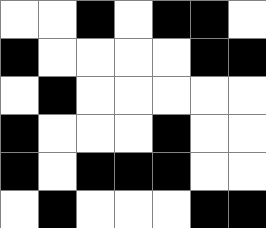[["white", "white", "black", "white", "black", "black", "white"], ["black", "white", "white", "white", "white", "black", "black"], ["white", "black", "white", "white", "white", "white", "white"], ["black", "white", "white", "white", "black", "white", "white"], ["black", "white", "black", "black", "black", "white", "white"], ["white", "black", "white", "white", "white", "black", "black"]]